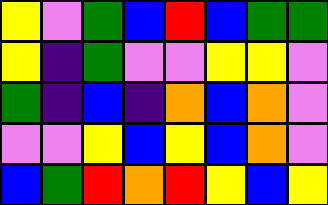[["yellow", "violet", "green", "blue", "red", "blue", "green", "green"], ["yellow", "indigo", "green", "violet", "violet", "yellow", "yellow", "violet"], ["green", "indigo", "blue", "indigo", "orange", "blue", "orange", "violet"], ["violet", "violet", "yellow", "blue", "yellow", "blue", "orange", "violet"], ["blue", "green", "red", "orange", "red", "yellow", "blue", "yellow"]]